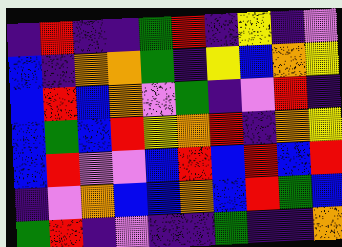[["indigo", "red", "indigo", "indigo", "green", "red", "indigo", "yellow", "indigo", "violet"], ["blue", "indigo", "orange", "orange", "green", "indigo", "yellow", "blue", "orange", "yellow"], ["blue", "red", "blue", "orange", "violet", "green", "indigo", "violet", "red", "indigo"], ["blue", "green", "blue", "red", "yellow", "orange", "red", "indigo", "orange", "yellow"], ["blue", "red", "violet", "violet", "blue", "red", "blue", "red", "blue", "red"], ["indigo", "violet", "orange", "blue", "blue", "orange", "blue", "red", "green", "blue"], ["green", "red", "indigo", "violet", "indigo", "indigo", "green", "indigo", "indigo", "orange"]]